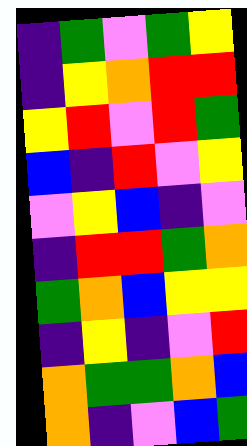[["indigo", "green", "violet", "green", "yellow"], ["indigo", "yellow", "orange", "red", "red"], ["yellow", "red", "violet", "red", "green"], ["blue", "indigo", "red", "violet", "yellow"], ["violet", "yellow", "blue", "indigo", "violet"], ["indigo", "red", "red", "green", "orange"], ["green", "orange", "blue", "yellow", "yellow"], ["indigo", "yellow", "indigo", "violet", "red"], ["orange", "green", "green", "orange", "blue"], ["orange", "indigo", "violet", "blue", "green"]]